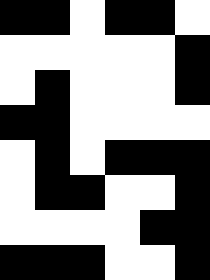[["black", "black", "white", "black", "black", "white"], ["white", "white", "white", "white", "white", "black"], ["white", "black", "white", "white", "white", "black"], ["black", "black", "white", "white", "white", "white"], ["white", "black", "white", "black", "black", "black"], ["white", "black", "black", "white", "white", "black"], ["white", "white", "white", "white", "black", "black"], ["black", "black", "black", "white", "white", "black"]]